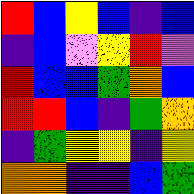[["red", "blue", "yellow", "blue", "indigo", "blue"], ["indigo", "blue", "violet", "yellow", "red", "violet"], ["red", "blue", "blue", "green", "orange", "blue"], ["red", "red", "blue", "indigo", "green", "orange"], ["indigo", "green", "yellow", "yellow", "indigo", "yellow"], ["orange", "orange", "indigo", "indigo", "blue", "green"]]